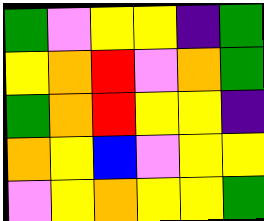[["green", "violet", "yellow", "yellow", "indigo", "green"], ["yellow", "orange", "red", "violet", "orange", "green"], ["green", "orange", "red", "yellow", "yellow", "indigo"], ["orange", "yellow", "blue", "violet", "yellow", "yellow"], ["violet", "yellow", "orange", "yellow", "yellow", "green"]]